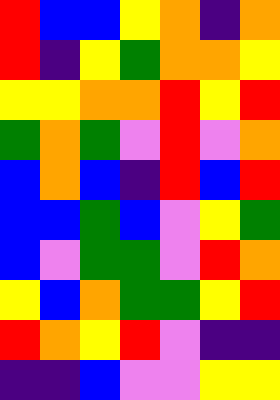[["red", "blue", "blue", "yellow", "orange", "indigo", "orange"], ["red", "indigo", "yellow", "green", "orange", "orange", "yellow"], ["yellow", "yellow", "orange", "orange", "red", "yellow", "red"], ["green", "orange", "green", "violet", "red", "violet", "orange"], ["blue", "orange", "blue", "indigo", "red", "blue", "red"], ["blue", "blue", "green", "blue", "violet", "yellow", "green"], ["blue", "violet", "green", "green", "violet", "red", "orange"], ["yellow", "blue", "orange", "green", "green", "yellow", "red"], ["red", "orange", "yellow", "red", "violet", "indigo", "indigo"], ["indigo", "indigo", "blue", "violet", "violet", "yellow", "yellow"]]